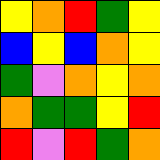[["yellow", "orange", "red", "green", "yellow"], ["blue", "yellow", "blue", "orange", "yellow"], ["green", "violet", "orange", "yellow", "orange"], ["orange", "green", "green", "yellow", "red"], ["red", "violet", "red", "green", "orange"]]